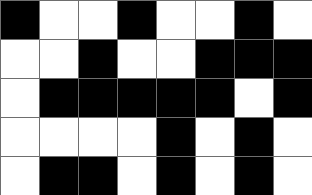[["black", "white", "white", "black", "white", "white", "black", "white"], ["white", "white", "black", "white", "white", "black", "black", "black"], ["white", "black", "black", "black", "black", "black", "white", "black"], ["white", "white", "white", "white", "black", "white", "black", "white"], ["white", "black", "black", "white", "black", "white", "black", "white"]]